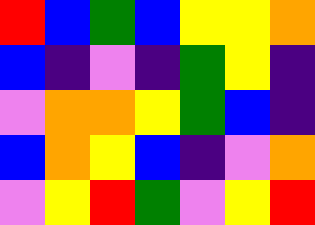[["red", "blue", "green", "blue", "yellow", "yellow", "orange"], ["blue", "indigo", "violet", "indigo", "green", "yellow", "indigo"], ["violet", "orange", "orange", "yellow", "green", "blue", "indigo"], ["blue", "orange", "yellow", "blue", "indigo", "violet", "orange"], ["violet", "yellow", "red", "green", "violet", "yellow", "red"]]